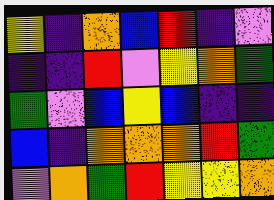[["yellow", "indigo", "orange", "blue", "red", "indigo", "violet"], ["indigo", "indigo", "red", "violet", "yellow", "orange", "green"], ["green", "violet", "blue", "yellow", "blue", "indigo", "indigo"], ["blue", "indigo", "orange", "orange", "orange", "red", "green"], ["violet", "orange", "green", "red", "yellow", "yellow", "orange"]]